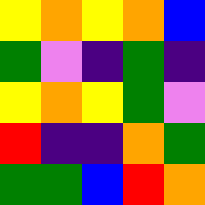[["yellow", "orange", "yellow", "orange", "blue"], ["green", "violet", "indigo", "green", "indigo"], ["yellow", "orange", "yellow", "green", "violet"], ["red", "indigo", "indigo", "orange", "green"], ["green", "green", "blue", "red", "orange"]]